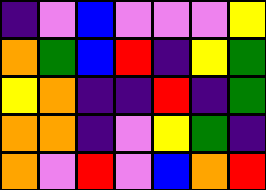[["indigo", "violet", "blue", "violet", "violet", "violet", "yellow"], ["orange", "green", "blue", "red", "indigo", "yellow", "green"], ["yellow", "orange", "indigo", "indigo", "red", "indigo", "green"], ["orange", "orange", "indigo", "violet", "yellow", "green", "indigo"], ["orange", "violet", "red", "violet", "blue", "orange", "red"]]